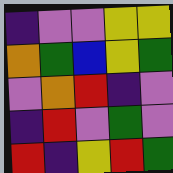[["indigo", "violet", "violet", "yellow", "yellow"], ["orange", "green", "blue", "yellow", "green"], ["violet", "orange", "red", "indigo", "violet"], ["indigo", "red", "violet", "green", "violet"], ["red", "indigo", "yellow", "red", "green"]]